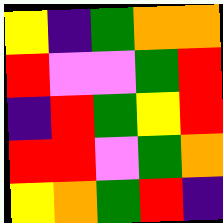[["yellow", "indigo", "green", "orange", "orange"], ["red", "violet", "violet", "green", "red"], ["indigo", "red", "green", "yellow", "red"], ["red", "red", "violet", "green", "orange"], ["yellow", "orange", "green", "red", "indigo"]]